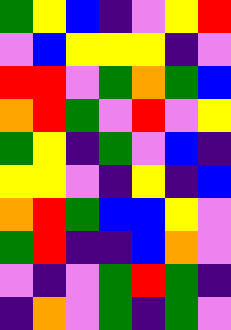[["green", "yellow", "blue", "indigo", "violet", "yellow", "red"], ["violet", "blue", "yellow", "yellow", "yellow", "indigo", "violet"], ["red", "red", "violet", "green", "orange", "green", "blue"], ["orange", "red", "green", "violet", "red", "violet", "yellow"], ["green", "yellow", "indigo", "green", "violet", "blue", "indigo"], ["yellow", "yellow", "violet", "indigo", "yellow", "indigo", "blue"], ["orange", "red", "green", "blue", "blue", "yellow", "violet"], ["green", "red", "indigo", "indigo", "blue", "orange", "violet"], ["violet", "indigo", "violet", "green", "red", "green", "indigo"], ["indigo", "orange", "violet", "green", "indigo", "green", "violet"]]